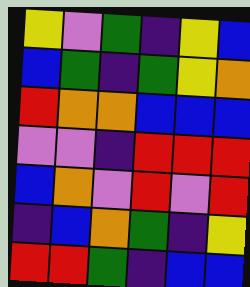[["yellow", "violet", "green", "indigo", "yellow", "blue"], ["blue", "green", "indigo", "green", "yellow", "orange"], ["red", "orange", "orange", "blue", "blue", "blue"], ["violet", "violet", "indigo", "red", "red", "red"], ["blue", "orange", "violet", "red", "violet", "red"], ["indigo", "blue", "orange", "green", "indigo", "yellow"], ["red", "red", "green", "indigo", "blue", "blue"]]